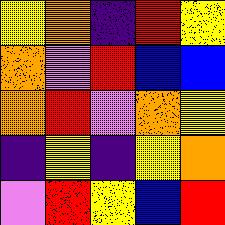[["yellow", "orange", "indigo", "red", "yellow"], ["orange", "violet", "red", "blue", "blue"], ["orange", "red", "violet", "orange", "yellow"], ["indigo", "yellow", "indigo", "yellow", "orange"], ["violet", "red", "yellow", "blue", "red"]]